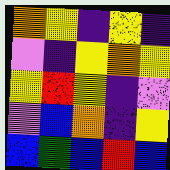[["orange", "yellow", "indigo", "yellow", "indigo"], ["violet", "indigo", "yellow", "orange", "yellow"], ["yellow", "red", "yellow", "indigo", "violet"], ["violet", "blue", "orange", "indigo", "yellow"], ["blue", "green", "blue", "red", "blue"]]